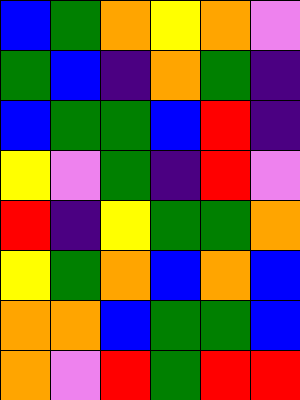[["blue", "green", "orange", "yellow", "orange", "violet"], ["green", "blue", "indigo", "orange", "green", "indigo"], ["blue", "green", "green", "blue", "red", "indigo"], ["yellow", "violet", "green", "indigo", "red", "violet"], ["red", "indigo", "yellow", "green", "green", "orange"], ["yellow", "green", "orange", "blue", "orange", "blue"], ["orange", "orange", "blue", "green", "green", "blue"], ["orange", "violet", "red", "green", "red", "red"]]